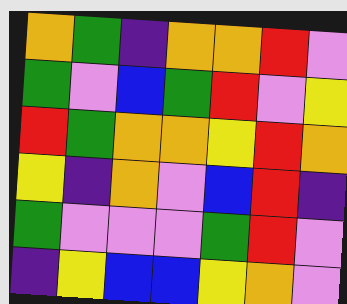[["orange", "green", "indigo", "orange", "orange", "red", "violet"], ["green", "violet", "blue", "green", "red", "violet", "yellow"], ["red", "green", "orange", "orange", "yellow", "red", "orange"], ["yellow", "indigo", "orange", "violet", "blue", "red", "indigo"], ["green", "violet", "violet", "violet", "green", "red", "violet"], ["indigo", "yellow", "blue", "blue", "yellow", "orange", "violet"]]